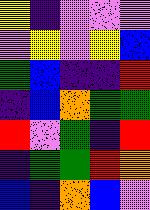[["yellow", "indigo", "violet", "violet", "violet"], ["violet", "yellow", "violet", "yellow", "blue"], ["green", "blue", "indigo", "indigo", "red"], ["indigo", "blue", "orange", "green", "green"], ["red", "violet", "green", "indigo", "red"], ["indigo", "green", "green", "red", "orange"], ["blue", "indigo", "orange", "blue", "violet"]]